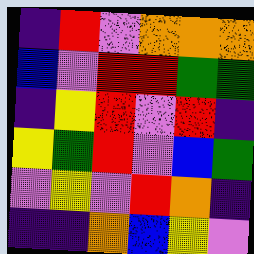[["indigo", "red", "violet", "orange", "orange", "orange"], ["blue", "violet", "red", "red", "green", "green"], ["indigo", "yellow", "red", "violet", "red", "indigo"], ["yellow", "green", "red", "violet", "blue", "green"], ["violet", "yellow", "violet", "red", "orange", "indigo"], ["indigo", "indigo", "orange", "blue", "yellow", "violet"]]